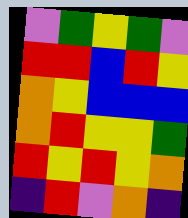[["violet", "green", "yellow", "green", "violet"], ["red", "red", "blue", "red", "yellow"], ["orange", "yellow", "blue", "blue", "blue"], ["orange", "red", "yellow", "yellow", "green"], ["red", "yellow", "red", "yellow", "orange"], ["indigo", "red", "violet", "orange", "indigo"]]